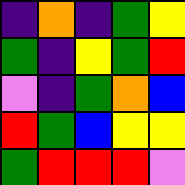[["indigo", "orange", "indigo", "green", "yellow"], ["green", "indigo", "yellow", "green", "red"], ["violet", "indigo", "green", "orange", "blue"], ["red", "green", "blue", "yellow", "yellow"], ["green", "red", "red", "red", "violet"]]